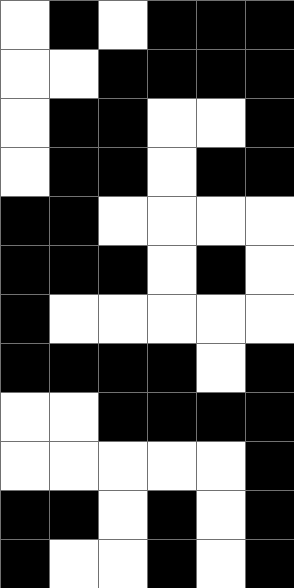[["white", "black", "white", "black", "black", "black"], ["white", "white", "black", "black", "black", "black"], ["white", "black", "black", "white", "white", "black"], ["white", "black", "black", "white", "black", "black"], ["black", "black", "white", "white", "white", "white"], ["black", "black", "black", "white", "black", "white"], ["black", "white", "white", "white", "white", "white"], ["black", "black", "black", "black", "white", "black"], ["white", "white", "black", "black", "black", "black"], ["white", "white", "white", "white", "white", "black"], ["black", "black", "white", "black", "white", "black"], ["black", "white", "white", "black", "white", "black"]]